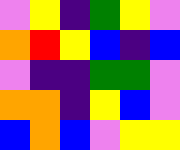[["violet", "yellow", "indigo", "green", "yellow", "violet"], ["orange", "red", "yellow", "blue", "indigo", "blue"], ["violet", "indigo", "indigo", "green", "green", "violet"], ["orange", "orange", "indigo", "yellow", "blue", "violet"], ["blue", "orange", "blue", "violet", "yellow", "yellow"]]